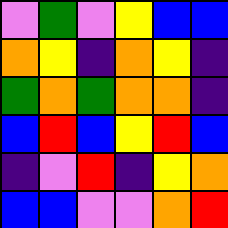[["violet", "green", "violet", "yellow", "blue", "blue"], ["orange", "yellow", "indigo", "orange", "yellow", "indigo"], ["green", "orange", "green", "orange", "orange", "indigo"], ["blue", "red", "blue", "yellow", "red", "blue"], ["indigo", "violet", "red", "indigo", "yellow", "orange"], ["blue", "blue", "violet", "violet", "orange", "red"]]